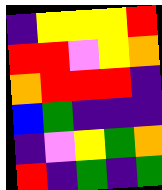[["indigo", "yellow", "yellow", "yellow", "red"], ["red", "red", "violet", "yellow", "orange"], ["orange", "red", "red", "red", "indigo"], ["blue", "green", "indigo", "indigo", "indigo"], ["indigo", "violet", "yellow", "green", "orange"], ["red", "indigo", "green", "indigo", "green"]]